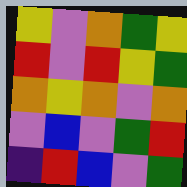[["yellow", "violet", "orange", "green", "yellow"], ["red", "violet", "red", "yellow", "green"], ["orange", "yellow", "orange", "violet", "orange"], ["violet", "blue", "violet", "green", "red"], ["indigo", "red", "blue", "violet", "green"]]